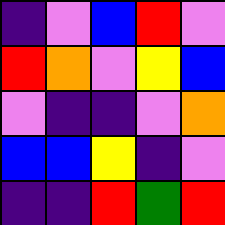[["indigo", "violet", "blue", "red", "violet"], ["red", "orange", "violet", "yellow", "blue"], ["violet", "indigo", "indigo", "violet", "orange"], ["blue", "blue", "yellow", "indigo", "violet"], ["indigo", "indigo", "red", "green", "red"]]